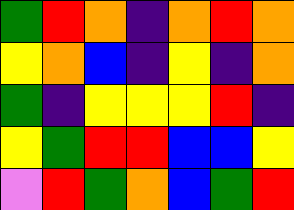[["green", "red", "orange", "indigo", "orange", "red", "orange"], ["yellow", "orange", "blue", "indigo", "yellow", "indigo", "orange"], ["green", "indigo", "yellow", "yellow", "yellow", "red", "indigo"], ["yellow", "green", "red", "red", "blue", "blue", "yellow"], ["violet", "red", "green", "orange", "blue", "green", "red"]]